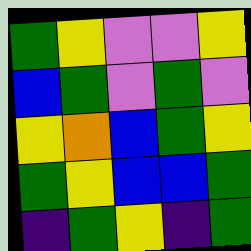[["green", "yellow", "violet", "violet", "yellow"], ["blue", "green", "violet", "green", "violet"], ["yellow", "orange", "blue", "green", "yellow"], ["green", "yellow", "blue", "blue", "green"], ["indigo", "green", "yellow", "indigo", "green"]]